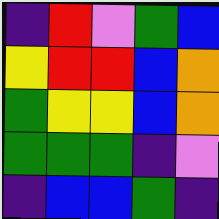[["indigo", "red", "violet", "green", "blue"], ["yellow", "red", "red", "blue", "orange"], ["green", "yellow", "yellow", "blue", "orange"], ["green", "green", "green", "indigo", "violet"], ["indigo", "blue", "blue", "green", "indigo"]]